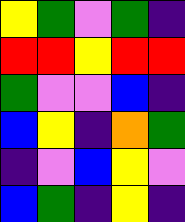[["yellow", "green", "violet", "green", "indigo"], ["red", "red", "yellow", "red", "red"], ["green", "violet", "violet", "blue", "indigo"], ["blue", "yellow", "indigo", "orange", "green"], ["indigo", "violet", "blue", "yellow", "violet"], ["blue", "green", "indigo", "yellow", "indigo"]]